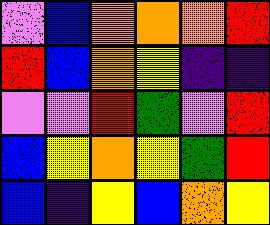[["violet", "blue", "orange", "orange", "orange", "red"], ["red", "blue", "orange", "yellow", "indigo", "indigo"], ["violet", "violet", "red", "green", "violet", "red"], ["blue", "yellow", "orange", "yellow", "green", "red"], ["blue", "indigo", "yellow", "blue", "orange", "yellow"]]